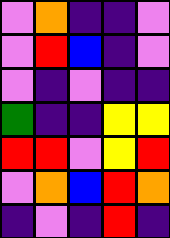[["violet", "orange", "indigo", "indigo", "violet"], ["violet", "red", "blue", "indigo", "violet"], ["violet", "indigo", "violet", "indigo", "indigo"], ["green", "indigo", "indigo", "yellow", "yellow"], ["red", "red", "violet", "yellow", "red"], ["violet", "orange", "blue", "red", "orange"], ["indigo", "violet", "indigo", "red", "indigo"]]